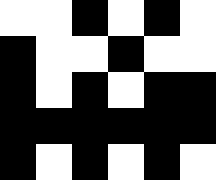[["white", "white", "black", "white", "black", "white"], ["black", "white", "white", "black", "white", "white"], ["black", "white", "black", "white", "black", "black"], ["black", "black", "black", "black", "black", "black"], ["black", "white", "black", "white", "black", "white"]]